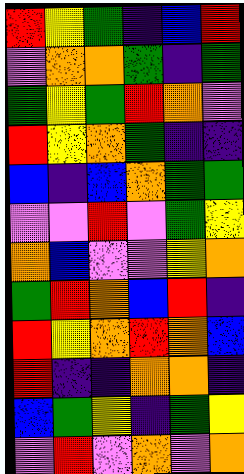[["red", "yellow", "green", "indigo", "blue", "red"], ["violet", "orange", "orange", "green", "indigo", "green"], ["green", "yellow", "green", "red", "orange", "violet"], ["red", "yellow", "orange", "green", "indigo", "indigo"], ["blue", "indigo", "blue", "orange", "green", "green"], ["violet", "violet", "red", "violet", "green", "yellow"], ["orange", "blue", "violet", "violet", "yellow", "orange"], ["green", "red", "orange", "blue", "red", "indigo"], ["red", "yellow", "orange", "red", "orange", "blue"], ["red", "indigo", "indigo", "orange", "orange", "indigo"], ["blue", "green", "yellow", "indigo", "green", "yellow"], ["violet", "red", "violet", "orange", "violet", "orange"]]